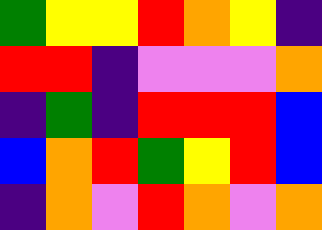[["green", "yellow", "yellow", "red", "orange", "yellow", "indigo"], ["red", "red", "indigo", "violet", "violet", "violet", "orange"], ["indigo", "green", "indigo", "red", "red", "red", "blue"], ["blue", "orange", "red", "green", "yellow", "red", "blue"], ["indigo", "orange", "violet", "red", "orange", "violet", "orange"]]